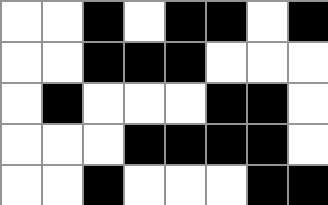[["white", "white", "black", "white", "black", "black", "white", "black"], ["white", "white", "black", "black", "black", "white", "white", "white"], ["white", "black", "white", "white", "white", "black", "black", "white"], ["white", "white", "white", "black", "black", "black", "black", "white"], ["white", "white", "black", "white", "white", "white", "black", "black"]]